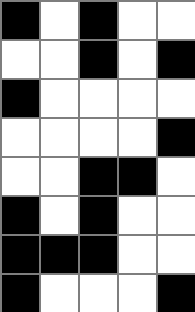[["black", "white", "black", "white", "white"], ["white", "white", "black", "white", "black"], ["black", "white", "white", "white", "white"], ["white", "white", "white", "white", "black"], ["white", "white", "black", "black", "white"], ["black", "white", "black", "white", "white"], ["black", "black", "black", "white", "white"], ["black", "white", "white", "white", "black"]]